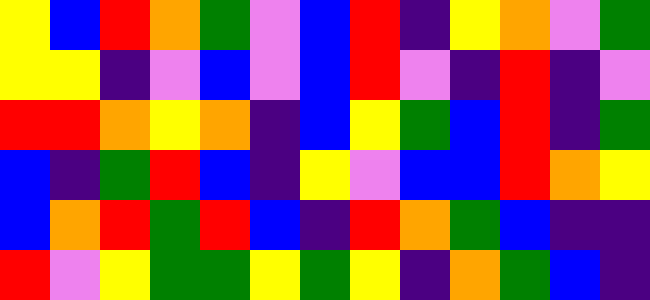[["yellow", "blue", "red", "orange", "green", "violet", "blue", "red", "indigo", "yellow", "orange", "violet", "green"], ["yellow", "yellow", "indigo", "violet", "blue", "violet", "blue", "red", "violet", "indigo", "red", "indigo", "violet"], ["red", "red", "orange", "yellow", "orange", "indigo", "blue", "yellow", "green", "blue", "red", "indigo", "green"], ["blue", "indigo", "green", "red", "blue", "indigo", "yellow", "violet", "blue", "blue", "red", "orange", "yellow"], ["blue", "orange", "red", "green", "red", "blue", "indigo", "red", "orange", "green", "blue", "indigo", "indigo"], ["red", "violet", "yellow", "green", "green", "yellow", "green", "yellow", "indigo", "orange", "green", "blue", "indigo"]]